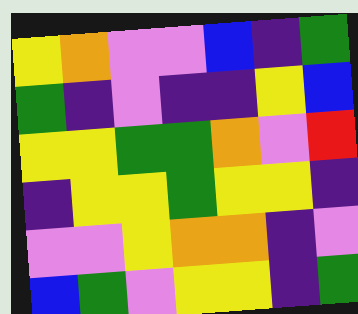[["yellow", "orange", "violet", "violet", "blue", "indigo", "green"], ["green", "indigo", "violet", "indigo", "indigo", "yellow", "blue"], ["yellow", "yellow", "green", "green", "orange", "violet", "red"], ["indigo", "yellow", "yellow", "green", "yellow", "yellow", "indigo"], ["violet", "violet", "yellow", "orange", "orange", "indigo", "violet"], ["blue", "green", "violet", "yellow", "yellow", "indigo", "green"]]